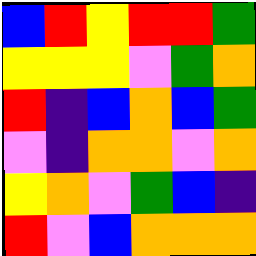[["blue", "red", "yellow", "red", "red", "green"], ["yellow", "yellow", "yellow", "violet", "green", "orange"], ["red", "indigo", "blue", "orange", "blue", "green"], ["violet", "indigo", "orange", "orange", "violet", "orange"], ["yellow", "orange", "violet", "green", "blue", "indigo"], ["red", "violet", "blue", "orange", "orange", "orange"]]